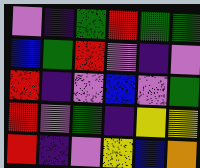[["violet", "indigo", "green", "red", "green", "green"], ["blue", "green", "red", "violet", "indigo", "violet"], ["red", "indigo", "violet", "blue", "violet", "green"], ["red", "violet", "green", "indigo", "yellow", "yellow"], ["red", "indigo", "violet", "yellow", "blue", "orange"]]